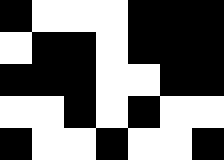[["black", "white", "white", "white", "black", "black", "black"], ["white", "black", "black", "white", "black", "black", "black"], ["black", "black", "black", "white", "white", "black", "black"], ["white", "white", "black", "white", "black", "white", "white"], ["black", "white", "white", "black", "white", "white", "black"]]